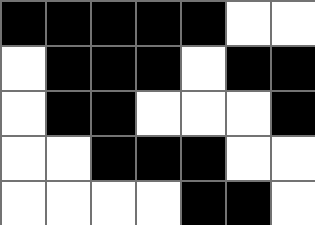[["black", "black", "black", "black", "black", "white", "white"], ["white", "black", "black", "black", "white", "black", "black"], ["white", "black", "black", "white", "white", "white", "black"], ["white", "white", "black", "black", "black", "white", "white"], ["white", "white", "white", "white", "black", "black", "white"]]